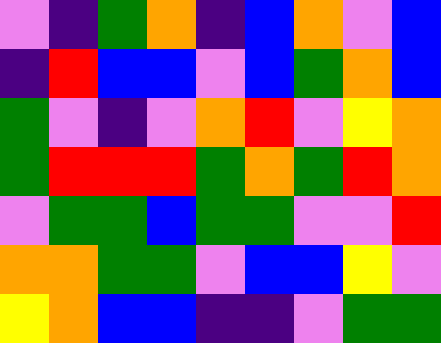[["violet", "indigo", "green", "orange", "indigo", "blue", "orange", "violet", "blue"], ["indigo", "red", "blue", "blue", "violet", "blue", "green", "orange", "blue"], ["green", "violet", "indigo", "violet", "orange", "red", "violet", "yellow", "orange"], ["green", "red", "red", "red", "green", "orange", "green", "red", "orange"], ["violet", "green", "green", "blue", "green", "green", "violet", "violet", "red"], ["orange", "orange", "green", "green", "violet", "blue", "blue", "yellow", "violet"], ["yellow", "orange", "blue", "blue", "indigo", "indigo", "violet", "green", "green"]]